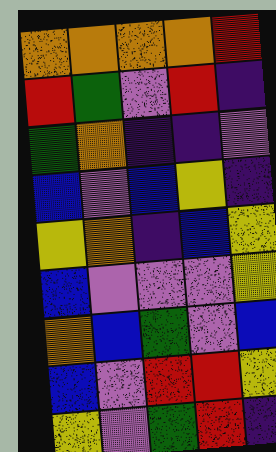[["orange", "orange", "orange", "orange", "red"], ["red", "green", "violet", "red", "indigo"], ["green", "orange", "indigo", "indigo", "violet"], ["blue", "violet", "blue", "yellow", "indigo"], ["yellow", "orange", "indigo", "blue", "yellow"], ["blue", "violet", "violet", "violet", "yellow"], ["orange", "blue", "green", "violet", "blue"], ["blue", "violet", "red", "red", "yellow"], ["yellow", "violet", "green", "red", "indigo"]]